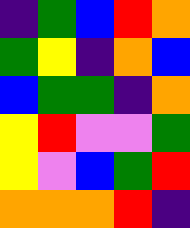[["indigo", "green", "blue", "red", "orange"], ["green", "yellow", "indigo", "orange", "blue"], ["blue", "green", "green", "indigo", "orange"], ["yellow", "red", "violet", "violet", "green"], ["yellow", "violet", "blue", "green", "red"], ["orange", "orange", "orange", "red", "indigo"]]